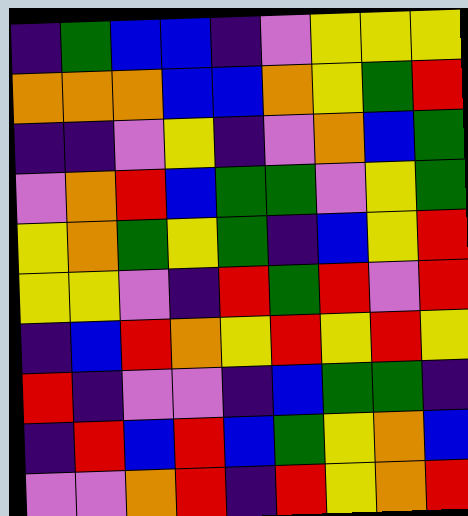[["indigo", "green", "blue", "blue", "indigo", "violet", "yellow", "yellow", "yellow"], ["orange", "orange", "orange", "blue", "blue", "orange", "yellow", "green", "red"], ["indigo", "indigo", "violet", "yellow", "indigo", "violet", "orange", "blue", "green"], ["violet", "orange", "red", "blue", "green", "green", "violet", "yellow", "green"], ["yellow", "orange", "green", "yellow", "green", "indigo", "blue", "yellow", "red"], ["yellow", "yellow", "violet", "indigo", "red", "green", "red", "violet", "red"], ["indigo", "blue", "red", "orange", "yellow", "red", "yellow", "red", "yellow"], ["red", "indigo", "violet", "violet", "indigo", "blue", "green", "green", "indigo"], ["indigo", "red", "blue", "red", "blue", "green", "yellow", "orange", "blue"], ["violet", "violet", "orange", "red", "indigo", "red", "yellow", "orange", "red"]]